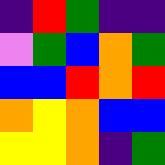[["indigo", "red", "green", "indigo", "indigo"], ["violet", "green", "blue", "orange", "green"], ["blue", "blue", "red", "orange", "red"], ["orange", "yellow", "orange", "blue", "blue"], ["yellow", "yellow", "orange", "indigo", "green"]]